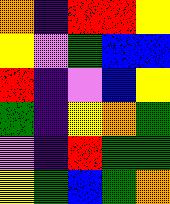[["orange", "indigo", "red", "red", "yellow"], ["yellow", "violet", "green", "blue", "blue"], ["red", "indigo", "violet", "blue", "yellow"], ["green", "indigo", "yellow", "orange", "green"], ["violet", "indigo", "red", "green", "green"], ["yellow", "green", "blue", "green", "orange"]]